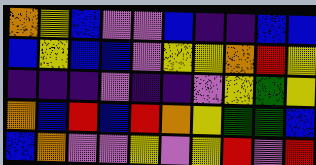[["orange", "yellow", "blue", "violet", "violet", "blue", "indigo", "indigo", "blue", "blue"], ["blue", "yellow", "blue", "blue", "violet", "yellow", "yellow", "orange", "red", "yellow"], ["indigo", "indigo", "indigo", "violet", "indigo", "indigo", "violet", "yellow", "green", "yellow"], ["orange", "blue", "red", "blue", "red", "orange", "yellow", "green", "green", "blue"], ["blue", "orange", "violet", "violet", "yellow", "violet", "yellow", "red", "violet", "red"]]